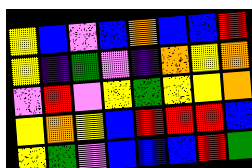[["yellow", "blue", "violet", "blue", "orange", "blue", "blue", "red"], ["yellow", "indigo", "green", "violet", "indigo", "orange", "yellow", "orange"], ["violet", "red", "violet", "yellow", "green", "yellow", "yellow", "orange"], ["yellow", "orange", "yellow", "blue", "red", "red", "red", "blue"], ["yellow", "green", "violet", "blue", "blue", "blue", "red", "green"]]